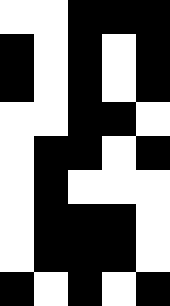[["white", "white", "black", "black", "black"], ["black", "white", "black", "white", "black"], ["black", "white", "black", "white", "black"], ["white", "white", "black", "black", "white"], ["white", "black", "black", "white", "black"], ["white", "black", "white", "white", "white"], ["white", "black", "black", "black", "white"], ["white", "black", "black", "black", "white"], ["black", "white", "black", "white", "black"]]